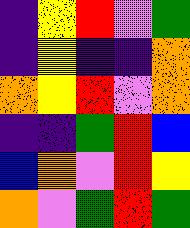[["indigo", "yellow", "red", "violet", "green"], ["indigo", "yellow", "indigo", "indigo", "orange"], ["orange", "yellow", "red", "violet", "orange"], ["indigo", "indigo", "green", "red", "blue"], ["blue", "orange", "violet", "red", "yellow"], ["orange", "violet", "green", "red", "green"]]